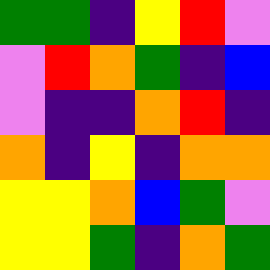[["green", "green", "indigo", "yellow", "red", "violet"], ["violet", "red", "orange", "green", "indigo", "blue"], ["violet", "indigo", "indigo", "orange", "red", "indigo"], ["orange", "indigo", "yellow", "indigo", "orange", "orange"], ["yellow", "yellow", "orange", "blue", "green", "violet"], ["yellow", "yellow", "green", "indigo", "orange", "green"]]